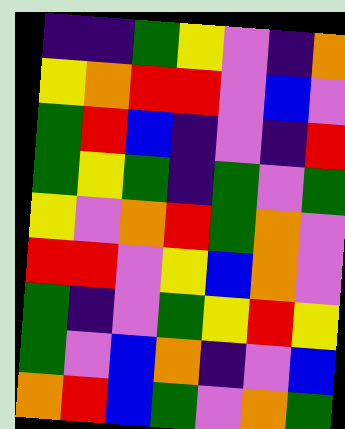[["indigo", "indigo", "green", "yellow", "violet", "indigo", "orange"], ["yellow", "orange", "red", "red", "violet", "blue", "violet"], ["green", "red", "blue", "indigo", "violet", "indigo", "red"], ["green", "yellow", "green", "indigo", "green", "violet", "green"], ["yellow", "violet", "orange", "red", "green", "orange", "violet"], ["red", "red", "violet", "yellow", "blue", "orange", "violet"], ["green", "indigo", "violet", "green", "yellow", "red", "yellow"], ["green", "violet", "blue", "orange", "indigo", "violet", "blue"], ["orange", "red", "blue", "green", "violet", "orange", "green"]]